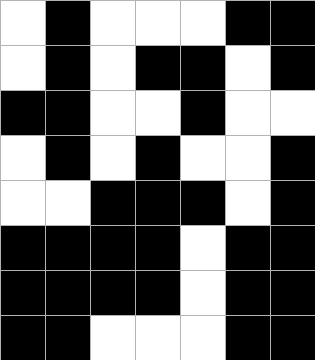[["white", "black", "white", "white", "white", "black", "black"], ["white", "black", "white", "black", "black", "white", "black"], ["black", "black", "white", "white", "black", "white", "white"], ["white", "black", "white", "black", "white", "white", "black"], ["white", "white", "black", "black", "black", "white", "black"], ["black", "black", "black", "black", "white", "black", "black"], ["black", "black", "black", "black", "white", "black", "black"], ["black", "black", "white", "white", "white", "black", "black"]]